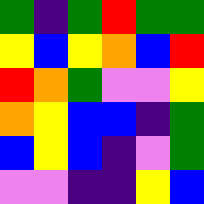[["green", "indigo", "green", "red", "green", "green"], ["yellow", "blue", "yellow", "orange", "blue", "red"], ["red", "orange", "green", "violet", "violet", "yellow"], ["orange", "yellow", "blue", "blue", "indigo", "green"], ["blue", "yellow", "blue", "indigo", "violet", "green"], ["violet", "violet", "indigo", "indigo", "yellow", "blue"]]